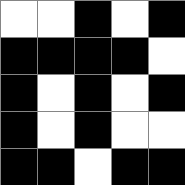[["white", "white", "black", "white", "black"], ["black", "black", "black", "black", "white"], ["black", "white", "black", "white", "black"], ["black", "white", "black", "white", "white"], ["black", "black", "white", "black", "black"]]